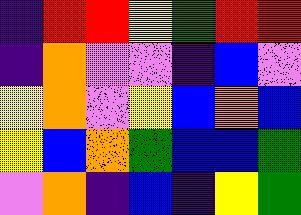[["indigo", "red", "red", "yellow", "green", "red", "red"], ["indigo", "orange", "violet", "violet", "indigo", "blue", "violet"], ["yellow", "orange", "violet", "yellow", "blue", "orange", "blue"], ["yellow", "blue", "orange", "green", "blue", "blue", "green"], ["violet", "orange", "indigo", "blue", "indigo", "yellow", "green"]]